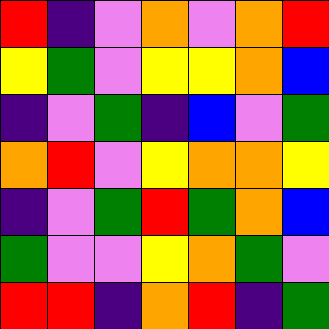[["red", "indigo", "violet", "orange", "violet", "orange", "red"], ["yellow", "green", "violet", "yellow", "yellow", "orange", "blue"], ["indigo", "violet", "green", "indigo", "blue", "violet", "green"], ["orange", "red", "violet", "yellow", "orange", "orange", "yellow"], ["indigo", "violet", "green", "red", "green", "orange", "blue"], ["green", "violet", "violet", "yellow", "orange", "green", "violet"], ["red", "red", "indigo", "orange", "red", "indigo", "green"]]